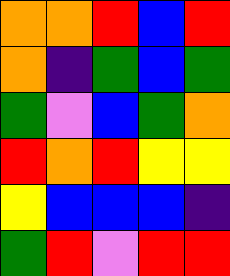[["orange", "orange", "red", "blue", "red"], ["orange", "indigo", "green", "blue", "green"], ["green", "violet", "blue", "green", "orange"], ["red", "orange", "red", "yellow", "yellow"], ["yellow", "blue", "blue", "blue", "indigo"], ["green", "red", "violet", "red", "red"]]